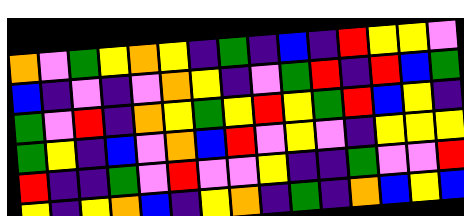[["orange", "violet", "green", "yellow", "orange", "yellow", "indigo", "green", "indigo", "blue", "indigo", "red", "yellow", "yellow", "violet"], ["blue", "indigo", "violet", "indigo", "violet", "orange", "yellow", "indigo", "violet", "green", "red", "indigo", "red", "blue", "green"], ["green", "violet", "red", "indigo", "orange", "yellow", "green", "yellow", "red", "yellow", "green", "red", "blue", "yellow", "indigo"], ["green", "yellow", "indigo", "blue", "violet", "orange", "blue", "red", "violet", "yellow", "violet", "indigo", "yellow", "yellow", "yellow"], ["red", "indigo", "indigo", "green", "violet", "red", "violet", "violet", "yellow", "indigo", "indigo", "green", "violet", "violet", "red"], ["yellow", "indigo", "yellow", "orange", "blue", "indigo", "yellow", "orange", "indigo", "green", "indigo", "orange", "blue", "yellow", "blue"]]